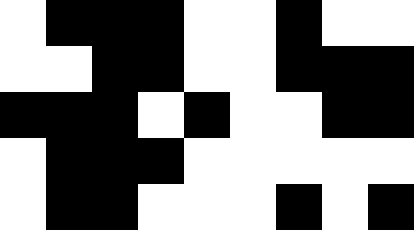[["white", "black", "black", "black", "white", "white", "black", "white", "white"], ["white", "white", "black", "black", "white", "white", "black", "black", "black"], ["black", "black", "black", "white", "black", "white", "white", "black", "black"], ["white", "black", "black", "black", "white", "white", "white", "white", "white"], ["white", "black", "black", "white", "white", "white", "black", "white", "black"]]